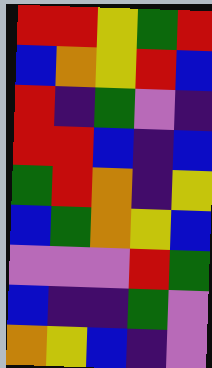[["red", "red", "yellow", "green", "red"], ["blue", "orange", "yellow", "red", "blue"], ["red", "indigo", "green", "violet", "indigo"], ["red", "red", "blue", "indigo", "blue"], ["green", "red", "orange", "indigo", "yellow"], ["blue", "green", "orange", "yellow", "blue"], ["violet", "violet", "violet", "red", "green"], ["blue", "indigo", "indigo", "green", "violet"], ["orange", "yellow", "blue", "indigo", "violet"]]